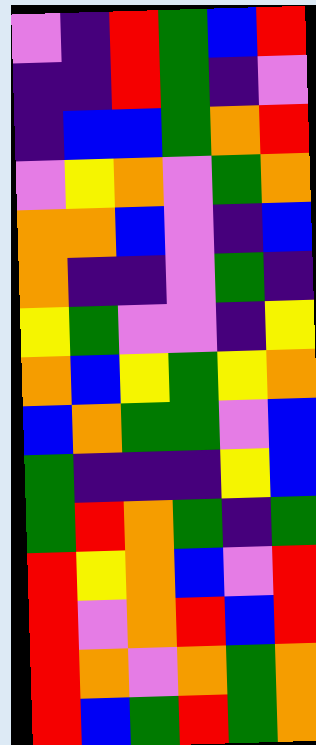[["violet", "indigo", "red", "green", "blue", "red"], ["indigo", "indigo", "red", "green", "indigo", "violet"], ["indigo", "blue", "blue", "green", "orange", "red"], ["violet", "yellow", "orange", "violet", "green", "orange"], ["orange", "orange", "blue", "violet", "indigo", "blue"], ["orange", "indigo", "indigo", "violet", "green", "indigo"], ["yellow", "green", "violet", "violet", "indigo", "yellow"], ["orange", "blue", "yellow", "green", "yellow", "orange"], ["blue", "orange", "green", "green", "violet", "blue"], ["green", "indigo", "indigo", "indigo", "yellow", "blue"], ["green", "red", "orange", "green", "indigo", "green"], ["red", "yellow", "orange", "blue", "violet", "red"], ["red", "violet", "orange", "red", "blue", "red"], ["red", "orange", "violet", "orange", "green", "orange"], ["red", "blue", "green", "red", "green", "orange"]]